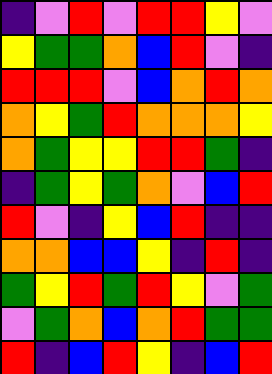[["indigo", "violet", "red", "violet", "red", "red", "yellow", "violet"], ["yellow", "green", "green", "orange", "blue", "red", "violet", "indigo"], ["red", "red", "red", "violet", "blue", "orange", "red", "orange"], ["orange", "yellow", "green", "red", "orange", "orange", "orange", "yellow"], ["orange", "green", "yellow", "yellow", "red", "red", "green", "indigo"], ["indigo", "green", "yellow", "green", "orange", "violet", "blue", "red"], ["red", "violet", "indigo", "yellow", "blue", "red", "indigo", "indigo"], ["orange", "orange", "blue", "blue", "yellow", "indigo", "red", "indigo"], ["green", "yellow", "red", "green", "red", "yellow", "violet", "green"], ["violet", "green", "orange", "blue", "orange", "red", "green", "green"], ["red", "indigo", "blue", "red", "yellow", "indigo", "blue", "red"]]